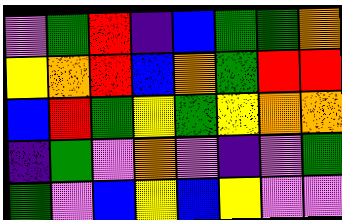[["violet", "green", "red", "indigo", "blue", "green", "green", "orange"], ["yellow", "orange", "red", "blue", "orange", "green", "red", "red"], ["blue", "red", "green", "yellow", "green", "yellow", "orange", "orange"], ["indigo", "green", "violet", "orange", "violet", "indigo", "violet", "green"], ["green", "violet", "blue", "yellow", "blue", "yellow", "violet", "violet"]]